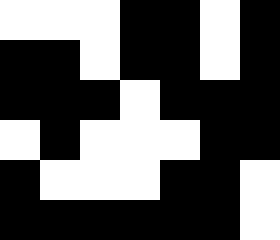[["white", "white", "white", "black", "black", "white", "black"], ["black", "black", "white", "black", "black", "white", "black"], ["black", "black", "black", "white", "black", "black", "black"], ["white", "black", "white", "white", "white", "black", "black"], ["black", "white", "white", "white", "black", "black", "white"], ["black", "black", "black", "black", "black", "black", "white"]]